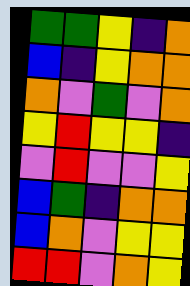[["green", "green", "yellow", "indigo", "orange"], ["blue", "indigo", "yellow", "orange", "orange"], ["orange", "violet", "green", "violet", "orange"], ["yellow", "red", "yellow", "yellow", "indigo"], ["violet", "red", "violet", "violet", "yellow"], ["blue", "green", "indigo", "orange", "orange"], ["blue", "orange", "violet", "yellow", "yellow"], ["red", "red", "violet", "orange", "yellow"]]